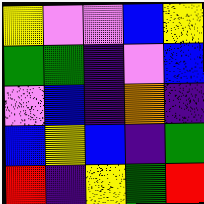[["yellow", "violet", "violet", "blue", "yellow"], ["green", "green", "indigo", "violet", "blue"], ["violet", "blue", "indigo", "orange", "indigo"], ["blue", "yellow", "blue", "indigo", "green"], ["red", "indigo", "yellow", "green", "red"]]